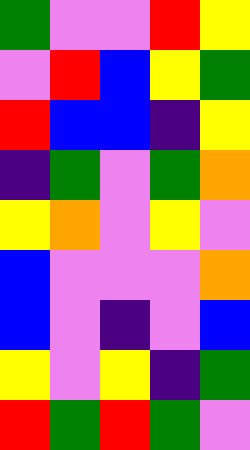[["green", "violet", "violet", "red", "yellow"], ["violet", "red", "blue", "yellow", "green"], ["red", "blue", "blue", "indigo", "yellow"], ["indigo", "green", "violet", "green", "orange"], ["yellow", "orange", "violet", "yellow", "violet"], ["blue", "violet", "violet", "violet", "orange"], ["blue", "violet", "indigo", "violet", "blue"], ["yellow", "violet", "yellow", "indigo", "green"], ["red", "green", "red", "green", "violet"]]